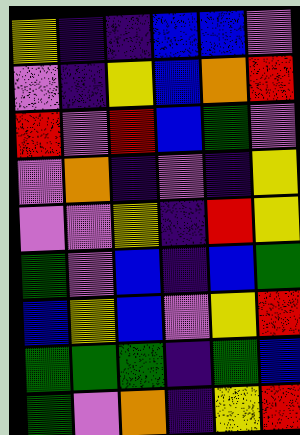[["yellow", "indigo", "indigo", "blue", "blue", "violet"], ["violet", "indigo", "yellow", "blue", "orange", "red"], ["red", "violet", "red", "blue", "green", "violet"], ["violet", "orange", "indigo", "violet", "indigo", "yellow"], ["violet", "violet", "yellow", "indigo", "red", "yellow"], ["green", "violet", "blue", "indigo", "blue", "green"], ["blue", "yellow", "blue", "violet", "yellow", "red"], ["green", "green", "green", "indigo", "green", "blue"], ["green", "violet", "orange", "indigo", "yellow", "red"]]